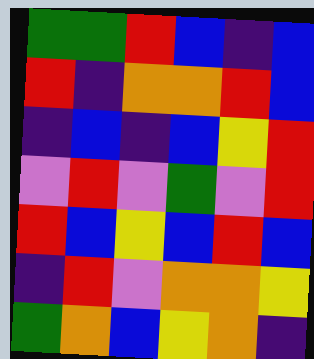[["green", "green", "red", "blue", "indigo", "blue"], ["red", "indigo", "orange", "orange", "red", "blue"], ["indigo", "blue", "indigo", "blue", "yellow", "red"], ["violet", "red", "violet", "green", "violet", "red"], ["red", "blue", "yellow", "blue", "red", "blue"], ["indigo", "red", "violet", "orange", "orange", "yellow"], ["green", "orange", "blue", "yellow", "orange", "indigo"]]